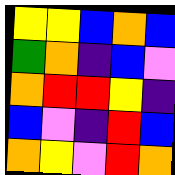[["yellow", "yellow", "blue", "orange", "blue"], ["green", "orange", "indigo", "blue", "violet"], ["orange", "red", "red", "yellow", "indigo"], ["blue", "violet", "indigo", "red", "blue"], ["orange", "yellow", "violet", "red", "orange"]]